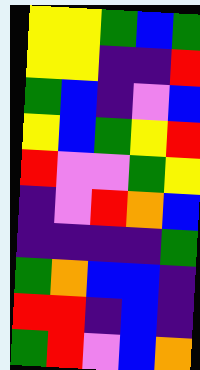[["yellow", "yellow", "green", "blue", "green"], ["yellow", "yellow", "indigo", "indigo", "red"], ["green", "blue", "indigo", "violet", "blue"], ["yellow", "blue", "green", "yellow", "red"], ["red", "violet", "violet", "green", "yellow"], ["indigo", "violet", "red", "orange", "blue"], ["indigo", "indigo", "indigo", "indigo", "green"], ["green", "orange", "blue", "blue", "indigo"], ["red", "red", "indigo", "blue", "indigo"], ["green", "red", "violet", "blue", "orange"]]